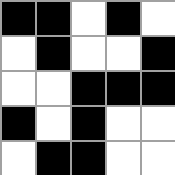[["black", "black", "white", "black", "white"], ["white", "black", "white", "white", "black"], ["white", "white", "black", "black", "black"], ["black", "white", "black", "white", "white"], ["white", "black", "black", "white", "white"]]